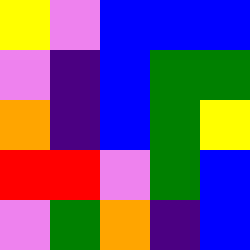[["yellow", "violet", "blue", "blue", "blue"], ["violet", "indigo", "blue", "green", "green"], ["orange", "indigo", "blue", "green", "yellow"], ["red", "red", "violet", "green", "blue"], ["violet", "green", "orange", "indigo", "blue"]]